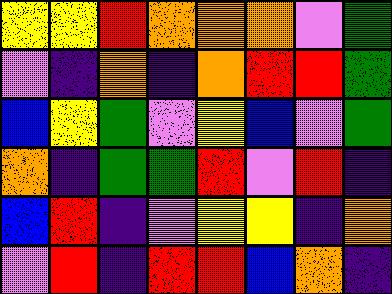[["yellow", "yellow", "red", "orange", "orange", "orange", "violet", "green"], ["violet", "indigo", "orange", "indigo", "orange", "red", "red", "green"], ["blue", "yellow", "green", "violet", "yellow", "blue", "violet", "green"], ["orange", "indigo", "green", "green", "red", "violet", "red", "indigo"], ["blue", "red", "indigo", "violet", "yellow", "yellow", "indigo", "orange"], ["violet", "red", "indigo", "red", "red", "blue", "orange", "indigo"]]